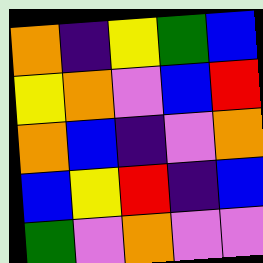[["orange", "indigo", "yellow", "green", "blue"], ["yellow", "orange", "violet", "blue", "red"], ["orange", "blue", "indigo", "violet", "orange"], ["blue", "yellow", "red", "indigo", "blue"], ["green", "violet", "orange", "violet", "violet"]]